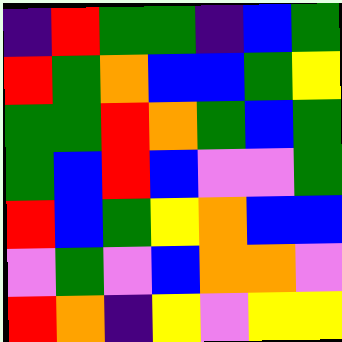[["indigo", "red", "green", "green", "indigo", "blue", "green"], ["red", "green", "orange", "blue", "blue", "green", "yellow"], ["green", "green", "red", "orange", "green", "blue", "green"], ["green", "blue", "red", "blue", "violet", "violet", "green"], ["red", "blue", "green", "yellow", "orange", "blue", "blue"], ["violet", "green", "violet", "blue", "orange", "orange", "violet"], ["red", "orange", "indigo", "yellow", "violet", "yellow", "yellow"]]